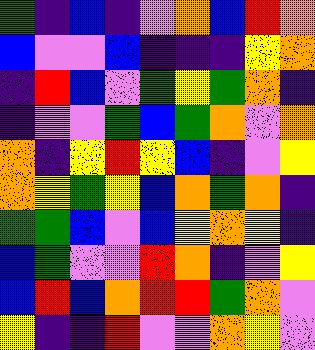[["green", "indigo", "blue", "indigo", "violet", "orange", "blue", "red", "orange"], ["blue", "violet", "violet", "blue", "indigo", "indigo", "indigo", "yellow", "orange"], ["indigo", "red", "blue", "violet", "green", "yellow", "green", "orange", "indigo"], ["indigo", "violet", "violet", "green", "blue", "green", "orange", "violet", "orange"], ["orange", "indigo", "yellow", "red", "yellow", "blue", "indigo", "violet", "yellow"], ["orange", "yellow", "green", "yellow", "blue", "orange", "green", "orange", "indigo"], ["green", "green", "blue", "violet", "blue", "yellow", "orange", "yellow", "indigo"], ["blue", "green", "violet", "violet", "red", "orange", "indigo", "violet", "yellow"], ["blue", "red", "blue", "orange", "red", "red", "green", "orange", "violet"], ["yellow", "indigo", "indigo", "red", "violet", "violet", "orange", "yellow", "violet"]]